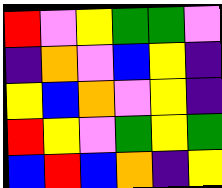[["red", "violet", "yellow", "green", "green", "violet"], ["indigo", "orange", "violet", "blue", "yellow", "indigo"], ["yellow", "blue", "orange", "violet", "yellow", "indigo"], ["red", "yellow", "violet", "green", "yellow", "green"], ["blue", "red", "blue", "orange", "indigo", "yellow"]]